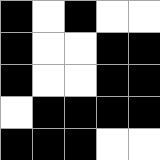[["black", "white", "black", "white", "white"], ["black", "white", "white", "black", "black"], ["black", "white", "white", "black", "black"], ["white", "black", "black", "black", "black"], ["black", "black", "black", "white", "white"]]